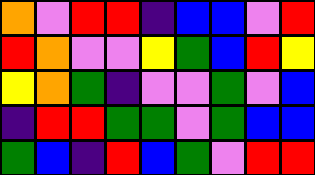[["orange", "violet", "red", "red", "indigo", "blue", "blue", "violet", "red"], ["red", "orange", "violet", "violet", "yellow", "green", "blue", "red", "yellow"], ["yellow", "orange", "green", "indigo", "violet", "violet", "green", "violet", "blue"], ["indigo", "red", "red", "green", "green", "violet", "green", "blue", "blue"], ["green", "blue", "indigo", "red", "blue", "green", "violet", "red", "red"]]